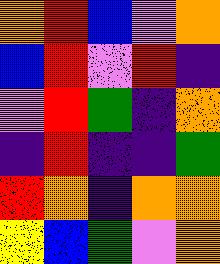[["orange", "red", "blue", "violet", "orange"], ["blue", "red", "violet", "red", "indigo"], ["violet", "red", "green", "indigo", "orange"], ["indigo", "red", "indigo", "indigo", "green"], ["red", "orange", "indigo", "orange", "orange"], ["yellow", "blue", "green", "violet", "orange"]]